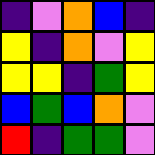[["indigo", "violet", "orange", "blue", "indigo"], ["yellow", "indigo", "orange", "violet", "yellow"], ["yellow", "yellow", "indigo", "green", "yellow"], ["blue", "green", "blue", "orange", "violet"], ["red", "indigo", "green", "green", "violet"]]